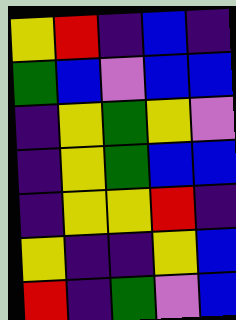[["yellow", "red", "indigo", "blue", "indigo"], ["green", "blue", "violet", "blue", "blue"], ["indigo", "yellow", "green", "yellow", "violet"], ["indigo", "yellow", "green", "blue", "blue"], ["indigo", "yellow", "yellow", "red", "indigo"], ["yellow", "indigo", "indigo", "yellow", "blue"], ["red", "indigo", "green", "violet", "blue"]]